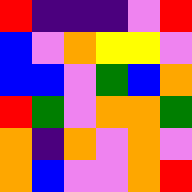[["red", "indigo", "indigo", "indigo", "violet", "red"], ["blue", "violet", "orange", "yellow", "yellow", "violet"], ["blue", "blue", "violet", "green", "blue", "orange"], ["red", "green", "violet", "orange", "orange", "green"], ["orange", "indigo", "orange", "violet", "orange", "violet"], ["orange", "blue", "violet", "violet", "orange", "red"]]